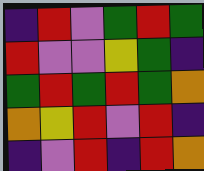[["indigo", "red", "violet", "green", "red", "green"], ["red", "violet", "violet", "yellow", "green", "indigo"], ["green", "red", "green", "red", "green", "orange"], ["orange", "yellow", "red", "violet", "red", "indigo"], ["indigo", "violet", "red", "indigo", "red", "orange"]]